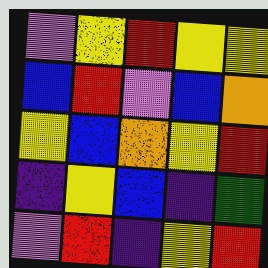[["violet", "yellow", "red", "yellow", "yellow"], ["blue", "red", "violet", "blue", "orange"], ["yellow", "blue", "orange", "yellow", "red"], ["indigo", "yellow", "blue", "indigo", "green"], ["violet", "red", "indigo", "yellow", "red"]]